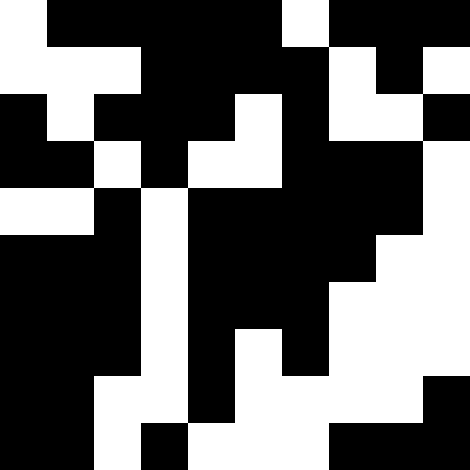[["white", "black", "black", "black", "black", "black", "white", "black", "black", "black"], ["white", "white", "white", "black", "black", "black", "black", "white", "black", "white"], ["black", "white", "black", "black", "black", "white", "black", "white", "white", "black"], ["black", "black", "white", "black", "white", "white", "black", "black", "black", "white"], ["white", "white", "black", "white", "black", "black", "black", "black", "black", "white"], ["black", "black", "black", "white", "black", "black", "black", "black", "white", "white"], ["black", "black", "black", "white", "black", "black", "black", "white", "white", "white"], ["black", "black", "black", "white", "black", "white", "black", "white", "white", "white"], ["black", "black", "white", "white", "black", "white", "white", "white", "white", "black"], ["black", "black", "white", "black", "white", "white", "white", "black", "black", "black"]]